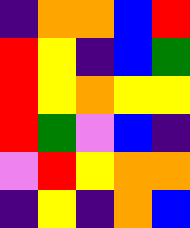[["indigo", "orange", "orange", "blue", "red"], ["red", "yellow", "indigo", "blue", "green"], ["red", "yellow", "orange", "yellow", "yellow"], ["red", "green", "violet", "blue", "indigo"], ["violet", "red", "yellow", "orange", "orange"], ["indigo", "yellow", "indigo", "orange", "blue"]]